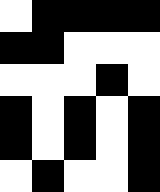[["white", "black", "black", "black", "black"], ["black", "black", "white", "white", "white"], ["white", "white", "white", "black", "white"], ["black", "white", "black", "white", "black"], ["black", "white", "black", "white", "black"], ["white", "black", "white", "white", "black"]]